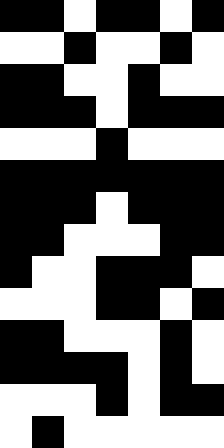[["black", "black", "white", "black", "black", "white", "black"], ["white", "white", "black", "white", "white", "black", "white"], ["black", "black", "white", "white", "black", "white", "white"], ["black", "black", "black", "white", "black", "black", "black"], ["white", "white", "white", "black", "white", "white", "white"], ["black", "black", "black", "black", "black", "black", "black"], ["black", "black", "black", "white", "black", "black", "black"], ["black", "black", "white", "white", "white", "black", "black"], ["black", "white", "white", "black", "black", "black", "white"], ["white", "white", "white", "black", "black", "white", "black"], ["black", "black", "white", "white", "white", "black", "white"], ["black", "black", "black", "black", "white", "black", "white"], ["white", "white", "white", "black", "white", "black", "black"], ["white", "black", "white", "white", "white", "white", "white"]]